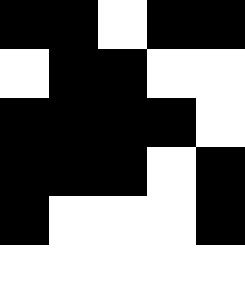[["black", "black", "white", "black", "black"], ["white", "black", "black", "white", "white"], ["black", "black", "black", "black", "white"], ["black", "black", "black", "white", "black"], ["black", "white", "white", "white", "black"], ["white", "white", "white", "white", "white"]]